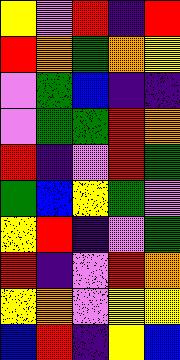[["yellow", "violet", "red", "indigo", "red"], ["red", "orange", "green", "orange", "yellow"], ["violet", "green", "blue", "indigo", "indigo"], ["violet", "green", "green", "red", "orange"], ["red", "indigo", "violet", "red", "green"], ["green", "blue", "yellow", "green", "violet"], ["yellow", "red", "indigo", "violet", "green"], ["red", "indigo", "violet", "red", "orange"], ["yellow", "orange", "violet", "yellow", "yellow"], ["blue", "red", "indigo", "yellow", "blue"]]